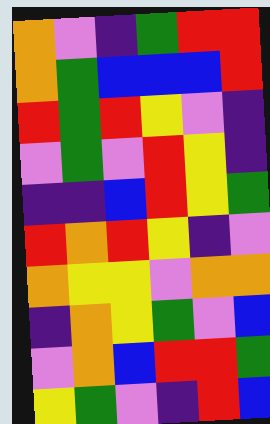[["orange", "violet", "indigo", "green", "red", "red"], ["orange", "green", "blue", "blue", "blue", "red"], ["red", "green", "red", "yellow", "violet", "indigo"], ["violet", "green", "violet", "red", "yellow", "indigo"], ["indigo", "indigo", "blue", "red", "yellow", "green"], ["red", "orange", "red", "yellow", "indigo", "violet"], ["orange", "yellow", "yellow", "violet", "orange", "orange"], ["indigo", "orange", "yellow", "green", "violet", "blue"], ["violet", "orange", "blue", "red", "red", "green"], ["yellow", "green", "violet", "indigo", "red", "blue"]]